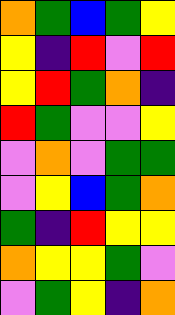[["orange", "green", "blue", "green", "yellow"], ["yellow", "indigo", "red", "violet", "red"], ["yellow", "red", "green", "orange", "indigo"], ["red", "green", "violet", "violet", "yellow"], ["violet", "orange", "violet", "green", "green"], ["violet", "yellow", "blue", "green", "orange"], ["green", "indigo", "red", "yellow", "yellow"], ["orange", "yellow", "yellow", "green", "violet"], ["violet", "green", "yellow", "indigo", "orange"]]